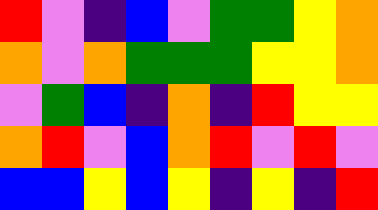[["red", "violet", "indigo", "blue", "violet", "green", "green", "yellow", "orange"], ["orange", "violet", "orange", "green", "green", "green", "yellow", "yellow", "orange"], ["violet", "green", "blue", "indigo", "orange", "indigo", "red", "yellow", "yellow"], ["orange", "red", "violet", "blue", "orange", "red", "violet", "red", "violet"], ["blue", "blue", "yellow", "blue", "yellow", "indigo", "yellow", "indigo", "red"]]